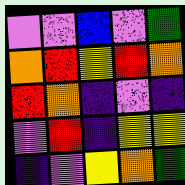[["violet", "violet", "blue", "violet", "green"], ["orange", "red", "yellow", "red", "orange"], ["red", "orange", "indigo", "violet", "indigo"], ["violet", "red", "indigo", "yellow", "yellow"], ["indigo", "violet", "yellow", "orange", "green"]]